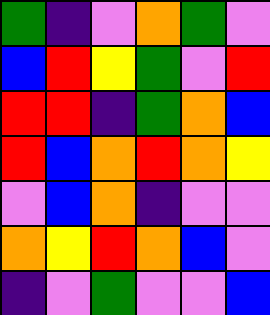[["green", "indigo", "violet", "orange", "green", "violet"], ["blue", "red", "yellow", "green", "violet", "red"], ["red", "red", "indigo", "green", "orange", "blue"], ["red", "blue", "orange", "red", "orange", "yellow"], ["violet", "blue", "orange", "indigo", "violet", "violet"], ["orange", "yellow", "red", "orange", "blue", "violet"], ["indigo", "violet", "green", "violet", "violet", "blue"]]